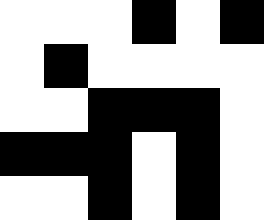[["white", "white", "white", "black", "white", "black"], ["white", "black", "white", "white", "white", "white"], ["white", "white", "black", "black", "black", "white"], ["black", "black", "black", "white", "black", "white"], ["white", "white", "black", "white", "black", "white"]]